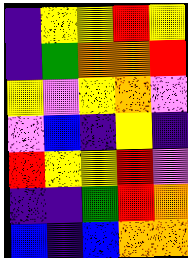[["indigo", "yellow", "yellow", "red", "yellow"], ["indigo", "green", "orange", "orange", "red"], ["yellow", "violet", "yellow", "orange", "violet"], ["violet", "blue", "indigo", "yellow", "indigo"], ["red", "yellow", "yellow", "red", "violet"], ["indigo", "indigo", "green", "red", "orange"], ["blue", "indigo", "blue", "orange", "orange"]]